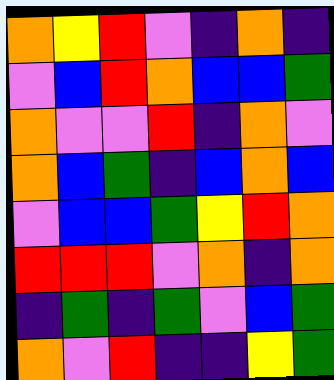[["orange", "yellow", "red", "violet", "indigo", "orange", "indigo"], ["violet", "blue", "red", "orange", "blue", "blue", "green"], ["orange", "violet", "violet", "red", "indigo", "orange", "violet"], ["orange", "blue", "green", "indigo", "blue", "orange", "blue"], ["violet", "blue", "blue", "green", "yellow", "red", "orange"], ["red", "red", "red", "violet", "orange", "indigo", "orange"], ["indigo", "green", "indigo", "green", "violet", "blue", "green"], ["orange", "violet", "red", "indigo", "indigo", "yellow", "green"]]